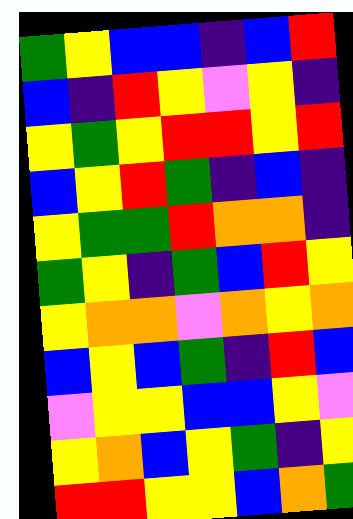[["green", "yellow", "blue", "blue", "indigo", "blue", "red"], ["blue", "indigo", "red", "yellow", "violet", "yellow", "indigo"], ["yellow", "green", "yellow", "red", "red", "yellow", "red"], ["blue", "yellow", "red", "green", "indigo", "blue", "indigo"], ["yellow", "green", "green", "red", "orange", "orange", "indigo"], ["green", "yellow", "indigo", "green", "blue", "red", "yellow"], ["yellow", "orange", "orange", "violet", "orange", "yellow", "orange"], ["blue", "yellow", "blue", "green", "indigo", "red", "blue"], ["violet", "yellow", "yellow", "blue", "blue", "yellow", "violet"], ["yellow", "orange", "blue", "yellow", "green", "indigo", "yellow"], ["red", "red", "yellow", "yellow", "blue", "orange", "green"]]